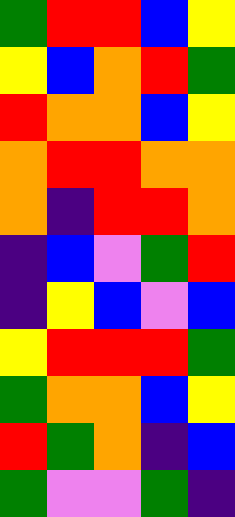[["green", "red", "red", "blue", "yellow"], ["yellow", "blue", "orange", "red", "green"], ["red", "orange", "orange", "blue", "yellow"], ["orange", "red", "red", "orange", "orange"], ["orange", "indigo", "red", "red", "orange"], ["indigo", "blue", "violet", "green", "red"], ["indigo", "yellow", "blue", "violet", "blue"], ["yellow", "red", "red", "red", "green"], ["green", "orange", "orange", "blue", "yellow"], ["red", "green", "orange", "indigo", "blue"], ["green", "violet", "violet", "green", "indigo"]]